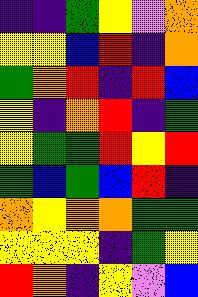[["indigo", "indigo", "green", "yellow", "violet", "orange"], ["yellow", "yellow", "blue", "red", "indigo", "orange"], ["green", "orange", "red", "indigo", "red", "blue"], ["yellow", "indigo", "orange", "red", "indigo", "green"], ["yellow", "green", "green", "red", "yellow", "red"], ["green", "blue", "green", "blue", "red", "indigo"], ["orange", "yellow", "orange", "orange", "green", "green"], ["yellow", "yellow", "yellow", "indigo", "green", "yellow"], ["red", "orange", "indigo", "yellow", "violet", "blue"]]